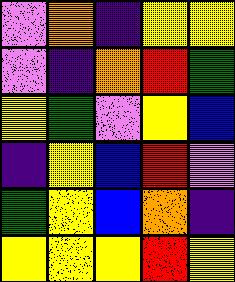[["violet", "orange", "indigo", "yellow", "yellow"], ["violet", "indigo", "orange", "red", "green"], ["yellow", "green", "violet", "yellow", "blue"], ["indigo", "yellow", "blue", "red", "violet"], ["green", "yellow", "blue", "orange", "indigo"], ["yellow", "yellow", "yellow", "red", "yellow"]]